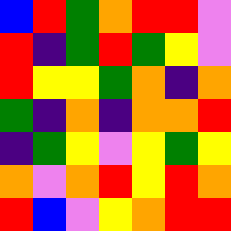[["blue", "red", "green", "orange", "red", "red", "violet"], ["red", "indigo", "green", "red", "green", "yellow", "violet"], ["red", "yellow", "yellow", "green", "orange", "indigo", "orange"], ["green", "indigo", "orange", "indigo", "orange", "orange", "red"], ["indigo", "green", "yellow", "violet", "yellow", "green", "yellow"], ["orange", "violet", "orange", "red", "yellow", "red", "orange"], ["red", "blue", "violet", "yellow", "orange", "red", "red"]]